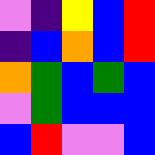[["violet", "indigo", "yellow", "blue", "red"], ["indigo", "blue", "orange", "blue", "red"], ["orange", "green", "blue", "green", "blue"], ["violet", "green", "blue", "blue", "blue"], ["blue", "red", "violet", "violet", "blue"]]